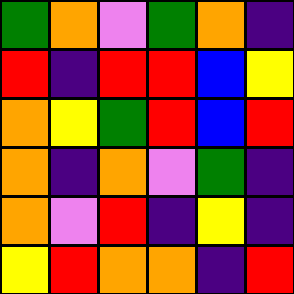[["green", "orange", "violet", "green", "orange", "indigo"], ["red", "indigo", "red", "red", "blue", "yellow"], ["orange", "yellow", "green", "red", "blue", "red"], ["orange", "indigo", "orange", "violet", "green", "indigo"], ["orange", "violet", "red", "indigo", "yellow", "indigo"], ["yellow", "red", "orange", "orange", "indigo", "red"]]